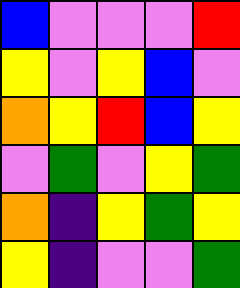[["blue", "violet", "violet", "violet", "red"], ["yellow", "violet", "yellow", "blue", "violet"], ["orange", "yellow", "red", "blue", "yellow"], ["violet", "green", "violet", "yellow", "green"], ["orange", "indigo", "yellow", "green", "yellow"], ["yellow", "indigo", "violet", "violet", "green"]]